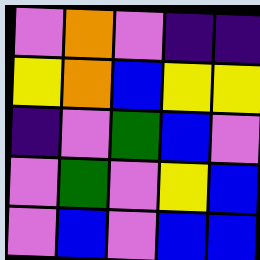[["violet", "orange", "violet", "indigo", "indigo"], ["yellow", "orange", "blue", "yellow", "yellow"], ["indigo", "violet", "green", "blue", "violet"], ["violet", "green", "violet", "yellow", "blue"], ["violet", "blue", "violet", "blue", "blue"]]